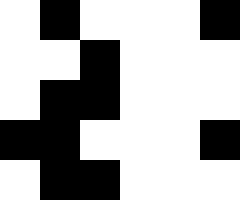[["white", "black", "white", "white", "white", "black"], ["white", "white", "black", "white", "white", "white"], ["white", "black", "black", "white", "white", "white"], ["black", "black", "white", "white", "white", "black"], ["white", "black", "black", "white", "white", "white"]]